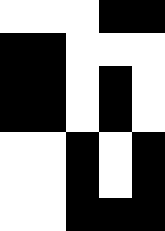[["white", "white", "white", "black", "black"], ["black", "black", "white", "white", "white"], ["black", "black", "white", "black", "white"], ["black", "black", "white", "black", "white"], ["white", "white", "black", "white", "black"], ["white", "white", "black", "white", "black"], ["white", "white", "black", "black", "black"]]